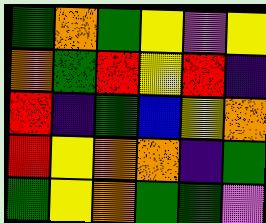[["green", "orange", "green", "yellow", "violet", "yellow"], ["orange", "green", "red", "yellow", "red", "indigo"], ["red", "indigo", "green", "blue", "yellow", "orange"], ["red", "yellow", "orange", "orange", "indigo", "green"], ["green", "yellow", "orange", "green", "green", "violet"]]